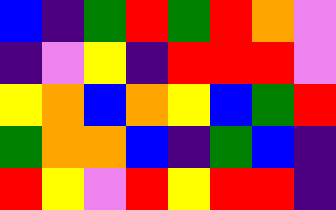[["blue", "indigo", "green", "red", "green", "red", "orange", "violet"], ["indigo", "violet", "yellow", "indigo", "red", "red", "red", "violet"], ["yellow", "orange", "blue", "orange", "yellow", "blue", "green", "red"], ["green", "orange", "orange", "blue", "indigo", "green", "blue", "indigo"], ["red", "yellow", "violet", "red", "yellow", "red", "red", "indigo"]]